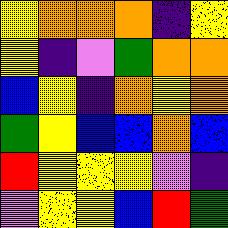[["yellow", "orange", "orange", "orange", "indigo", "yellow"], ["yellow", "indigo", "violet", "green", "orange", "orange"], ["blue", "yellow", "indigo", "orange", "yellow", "orange"], ["green", "yellow", "blue", "blue", "orange", "blue"], ["red", "yellow", "yellow", "yellow", "violet", "indigo"], ["violet", "yellow", "yellow", "blue", "red", "green"]]